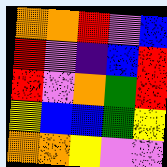[["orange", "orange", "red", "violet", "blue"], ["red", "violet", "indigo", "blue", "red"], ["red", "violet", "orange", "green", "red"], ["yellow", "blue", "blue", "green", "yellow"], ["orange", "orange", "yellow", "violet", "violet"]]